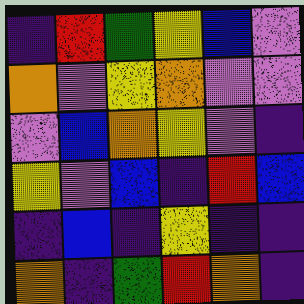[["indigo", "red", "green", "yellow", "blue", "violet"], ["orange", "violet", "yellow", "orange", "violet", "violet"], ["violet", "blue", "orange", "yellow", "violet", "indigo"], ["yellow", "violet", "blue", "indigo", "red", "blue"], ["indigo", "blue", "indigo", "yellow", "indigo", "indigo"], ["orange", "indigo", "green", "red", "orange", "indigo"]]